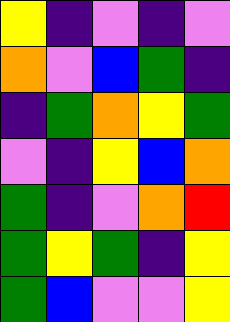[["yellow", "indigo", "violet", "indigo", "violet"], ["orange", "violet", "blue", "green", "indigo"], ["indigo", "green", "orange", "yellow", "green"], ["violet", "indigo", "yellow", "blue", "orange"], ["green", "indigo", "violet", "orange", "red"], ["green", "yellow", "green", "indigo", "yellow"], ["green", "blue", "violet", "violet", "yellow"]]